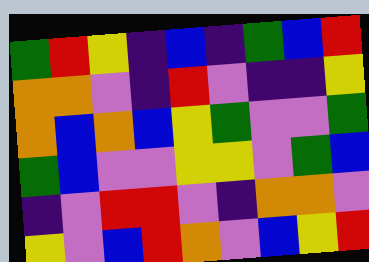[["green", "red", "yellow", "indigo", "blue", "indigo", "green", "blue", "red"], ["orange", "orange", "violet", "indigo", "red", "violet", "indigo", "indigo", "yellow"], ["orange", "blue", "orange", "blue", "yellow", "green", "violet", "violet", "green"], ["green", "blue", "violet", "violet", "yellow", "yellow", "violet", "green", "blue"], ["indigo", "violet", "red", "red", "violet", "indigo", "orange", "orange", "violet"], ["yellow", "violet", "blue", "red", "orange", "violet", "blue", "yellow", "red"]]